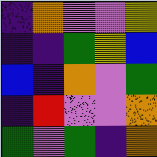[["indigo", "orange", "violet", "violet", "yellow"], ["indigo", "indigo", "green", "yellow", "blue"], ["blue", "indigo", "orange", "violet", "green"], ["indigo", "red", "violet", "violet", "orange"], ["green", "violet", "green", "indigo", "orange"]]